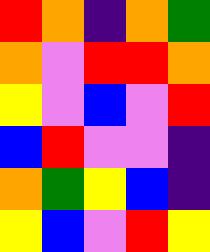[["red", "orange", "indigo", "orange", "green"], ["orange", "violet", "red", "red", "orange"], ["yellow", "violet", "blue", "violet", "red"], ["blue", "red", "violet", "violet", "indigo"], ["orange", "green", "yellow", "blue", "indigo"], ["yellow", "blue", "violet", "red", "yellow"]]